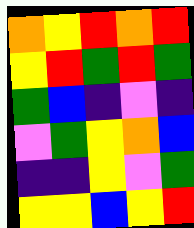[["orange", "yellow", "red", "orange", "red"], ["yellow", "red", "green", "red", "green"], ["green", "blue", "indigo", "violet", "indigo"], ["violet", "green", "yellow", "orange", "blue"], ["indigo", "indigo", "yellow", "violet", "green"], ["yellow", "yellow", "blue", "yellow", "red"]]